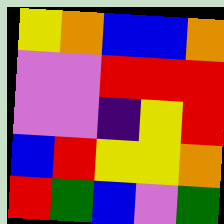[["yellow", "orange", "blue", "blue", "orange"], ["violet", "violet", "red", "red", "red"], ["violet", "violet", "indigo", "yellow", "red"], ["blue", "red", "yellow", "yellow", "orange"], ["red", "green", "blue", "violet", "green"]]